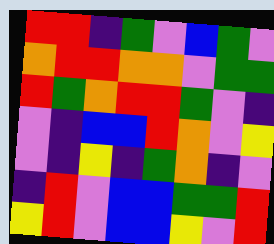[["red", "red", "indigo", "green", "violet", "blue", "green", "violet"], ["orange", "red", "red", "orange", "orange", "violet", "green", "green"], ["red", "green", "orange", "red", "red", "green", "violet", "indigo"], ["violet", "indigo", "blue", "blue", "red", "orange", "violet", "yellow"], ["violet", "indigo", "yellow", "indigo", "green", "orange", "indigo", "violet"], ["indigo", "red", "violet", "blue", "blue", "green", "green", "red"], ["yellow", "red", "violet", "blue", "blue", "yellow", "violet", "red"]]